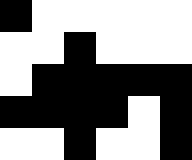[["black", "white", "white", "white", "white", "white"], ["white", "white", "black", "white", "white", "white"], ["white", "black", "black", "black", "black", "black"], ["black", "black", "black", "black", "white", "black"], ["white", "white", "black", "white", "white", "black"]]